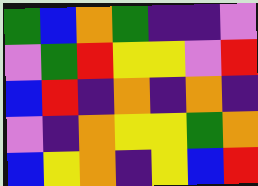[["green", "blue", "orange", "green", "indigo", "indigo", "violet"], ["violet", "green", "red", "yellow", "yellow", "violet", "red"], ["blue", "red", "indigo", "orange", "indigo", "orange", "indigo"], ["violet", "indigo", "orange", "yellow", "yellow", "green", "orange"], ["blue", "yellow", "orange", "indigo", "yellow", "blue", "red"]]